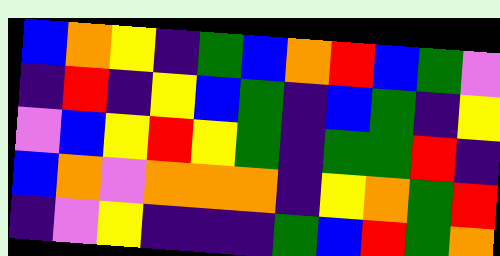[["blue", "orange", "yellow", "indigo", "green", "blue", "orange", "red", "blue", "green", "violet"], ["indigo", "red", "indigo", "yellow", "blue", "green", "indigo", "blue", "green", "indigo", "yellow"], ["violet", "blue", "yellow", "red", "yellow", "green", "indigo", "green", "green", "red", "indigo"], ["blue", "orange", "violet", "orange", "orange", "orange", "indigo", "yellow", "orange", "green", "red"], ["indigo", "violet", "yellow", "indigo", "indigo", "indigo", "green", "blue", "red", "green", "orange"]]